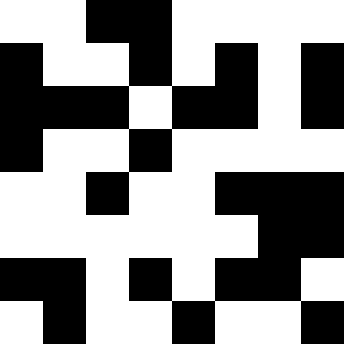[["white", "white", "black", "black", "white", "white", "white", "white"], ["black", "white", "white", "black", "white", "black", "white", "black"], ["black", "black", "black", "white", "black", "black", "white", "black"], ["black", "white", "white", "black", "white", "white", "white", "white"], ["white", "white", "black", "white", "white", "black", "black", "black"], ["white", "white", "white", "white", "white", "white", "black", "black"], ["black", "black", "white", "black", "white", "black", "black", "white"], ["white", "black", "white", "white", "black", "white", "white", "black"]]